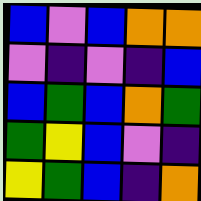[["blue", "violet", "blue", "orange", "orange"], ["violet", "indigo", "violet", "indigo", "blue"], ["blue", "green", "blue", "orange", "green"], ["green", "yellow", "blue", "violet", "indigo"], ["yellow", "green", "blue", "indigo", "orange"]]